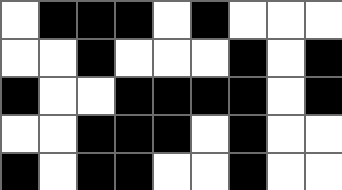[["white", "black", "black", "black", "white", "black", "white", "white", "white"], ["white", "white", "black", "white", "white", "white", "black", "white", "black"], ["black", "white", "white", "black", "black", "black", "black", "white", "black"], ["white", "white", "black", "black", "black", "white", "black", "white", "white"], ["black", "white", "black", "black", "white", "white", "black", "white", "white"]]